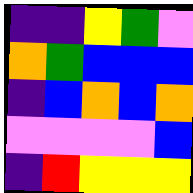[["indigo", "indigo", "yellow", "green", "violet"], ["orange", "green", "blue", "blue", "blue"], ["indigo", "blue", "orange", "blue", "orange"], ["violet", "violet", "violet", "violet", "blue"], ["indigo", "red", "yellow", "yellow", "yellow"]]